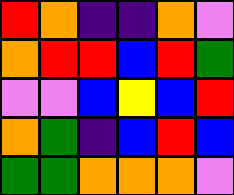[["red", "orange", "indigo", "indigo", "orange", "violet"], ["orange", "red", "red", "blue", "red", "green"], ["violet", "violet", "blue", "yellow", "blue", "red"], ["orange", "green", "indigo", "blue", "red", "blue"], ["green", "green", "orange", "orange", "orange", "violet"]]